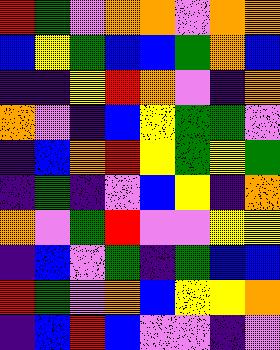[["red", "green", "violet", "orange", "orange", "violet", "orange", "orange"], ["blue", "yellow", "green", "blue", "blue", "green", "orange", "blue"], ["indigo", "indigo", "yellow", "red", "orange", "violet", "indigo", "orange"], ["orange", "violet", "indigo", "blue", "yellow", "green", "green", "violet"], ["indigo", "blue", "orange", "red", "yellow", "green", "yellow", "green"], ["indigo", "green", "indigo", "violet", "blue", "yellow", "indigo", "orange"], ["orange", "violet", "green", "red", "violet", "violet", "yellow", "yellow"], ["indigo", "blue", "violet", "green", "indigo", "green", "blue", "blue"], ["red", "green", "violet", "orange", "blue", "yellow", "yellow", "orange"], ["indigo", "blue", "red", "blue", "violet", "violet", "indigo", "violet"]]